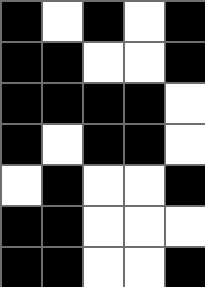[["black", "white", "black", "white", "black"], ["black", "black", "white", "white", "black"], ["black", "black", "black", "black", "white"], ["black", "white", "black", "black", "white"], ["white", "black", "white", "white", "black"], ["black", "black", "white", "white", "white"], ["black", "black", "white", "white", "black"]]